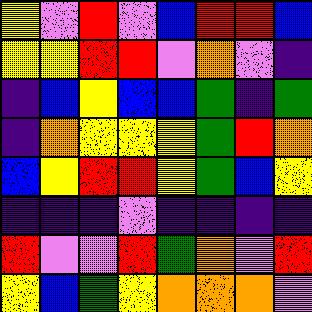[["yellow", "violet", "red", "violet", "blue", "red", "red", "blue"], ["yellow", "yellow", "red", "red", "violet", "orange", "violet", "indigo"], ["indigo", "blue", "yellow", "blue", "blue", "green", "indigo", "green"], ["indigo", "orange", "yellow", "yellow", "yellow", "green", "red", "orange"], ["blue", "yellow", "red", "red", "yellow", "green", "blue", "yellow"], ["indigo", "indigo", "indigo", "violet", "indigo", "indigo", "indigo", "indigo"], ["red", "violet", "violet", "red", "green", "orange", "violet", "red"], ["yellow", "blue", "green", "yellow", "orange", "orange", "orange", "violet"]]